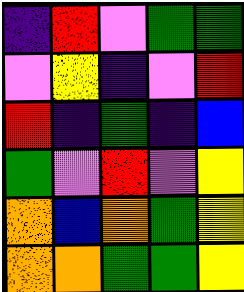[["indigo", "red", "violet", "green", "green"], ["violet", "yellow", "indigo", "violet", "red"], ["red", "indigo", "green", "indigo", "blue"], ["green", "violet", "red", "violet", "yellow"], ["orange", "blue", "orange", "green", "yellow"], ["orange", "orange", "green", "green", "yellow"]]